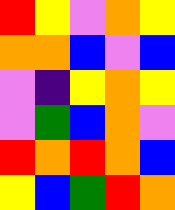[["red", "yellow", "violet", "orange", "yellow"], ["orange", "orange", "blue", "violet", "blue"], ["violet", "indigo", "yellow", "orange", "yellow"], ["violet", "green", "blue", "orange", "violet"], ["red", "orange", "red", "orange", "blue"], ["yellow", "blue", "green", "red", "orange"]]